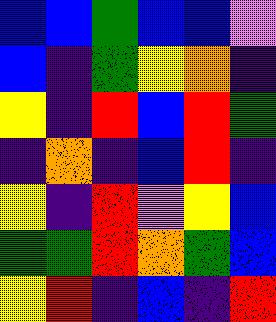[["blue", "blue", "green", "blue", "blue", "violet"], ["blue", "indigo", "green", "yellow", "orange", "indigo"], ["yellow", "indigo", "red", "blue", "red", "green"], ["indigo", "orange", "indigo", "blue", "red", "indigo"], ["yellow", "indigo", "red", "violet", "yellow", "blue"], ["green", "green", "red", "orange", "green", "blue"], ["yellow", "red", "indigo", "blue", "indigo", "red"]]